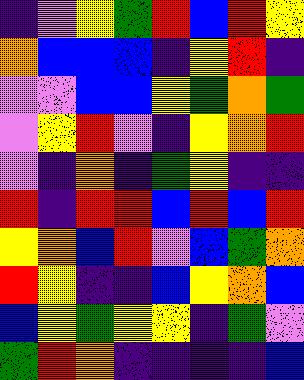[["indigo", "violet", "yellow", "green", "red", "blue", "red", "yellow"], ["orange", "blue", "blue", "blue", "indigo", "yellow", "red", "indigo"], ["violet", "violet", "blue", "blue", "yellow", "green", "orange", "green"], ["violet", "yellow", "red", "violet", "indigo", "yellow", "orange", "red"], ["violet", "indigo", "orange", "indigo", "green", "yellow", "indigo", "indigo"], ["red", "indigo", "red", "red", "blue", "red", "blue", "red"], ["yellow", "orange", "blue", "red", "violet", "blue", "green", "orange"], ["red", "yellow", "indigo", "indigo", "blue", "yellow", "orange", "blue"], ["blue", "yellow", "green", "yellow", "yellow", "indigo", "green", "violet"], ["green", "red", "orange", "indigo", "indigo", "indigo", "indigo", "blue"]]